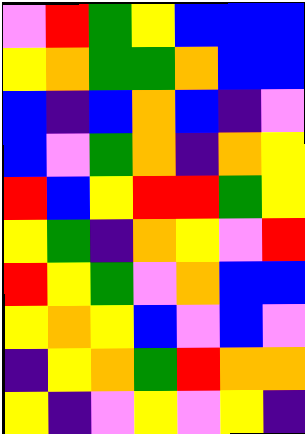[["violet", "red", "green", "yellow", "blue", "blue", "blue"], ["yellow", "orange", "green", "green", "orange", "blue", "blue"], ["blue", "indigo", "blue", "orange", "blue", "indigo", "violet"], ["blue", "violet", "green", "orange", "indigo", "orange", "yellow"], ["red", "blue", "yellow", "red", "red", "green", "yellow"], ["yellow", "green", "indigo", "orange", "yellow", "violet", "red"], ["red", "yellow", "green", "violet", "orange", "blue", "blue"], ["yellow", "orange", "yellow", "blue", "violet", "blue", "violet"], ["indigo", "yellow", "orange", "green", "red", "orange", "orange"], ["yellow", "indigo", "violet", "yellow", "violet", "yellow", "indigo"]]